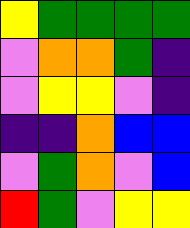[["yellow", "green", "green", "green", "green"], ["violet", "orange", "orange", "green", "indigo"], ["violet", "yellow", "yellow", "violet", "indigo"], ["indigo", "indigo", "orange", "blue", "blue"], ["violet", "green", "orange", "violet", "blue"], ["red", "green", "violet", "yellow", "yellow"]]